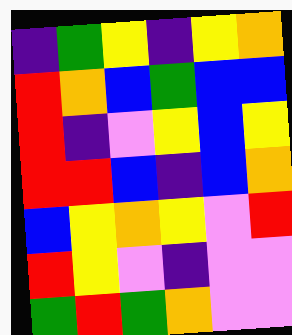[["indigo", "green", "yellow", "indigo", "yellow", "orange"], ["red", "orange", "blue", "green", "blue", "blue"], ["red", "indigo", "violet", "yellow", "blue", "yellow"], ["red", "red", "blue", "indigo", "blue", "orange"], ["blue", "yellow", "orange", "yellow", "violet", "red"], ["red", "yellow", "violet", "indigo", "violet", "violet"], ["green", "red", "green", "orange", "violet", "violet"]]